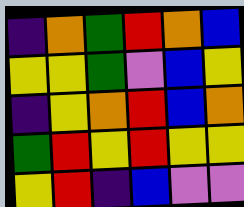[["indigo", "orange", "green", "red", "orange", "blue"], ["yellow", "yellow", "green", "violet", "blue", "yellow"], ["indigo", "yellow", "orange", "red", "blue", "orange"], ["green", "red", "yellow", "red", "yellow", "yellow"], ["yellow", "red", "indigo", "blue", "violet", "violet"]]